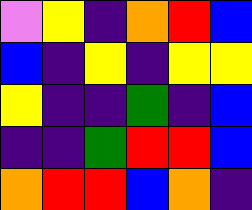[["violet", "yellow", "indigo", "orange", "red", "blue"], ["blue", "indigo", "yellow", "indigo", "yellow", "yellow"], ["yellow", "indigo", "indigo", "green", "indigo", "blue"], ["indigo", "indigo", "green", "red", "red", "blue"], ["orange", "red", "red", "blue", "orange", "indigo"]]